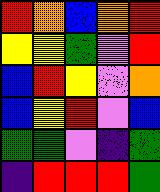[["red", "orange", "blue", "orange", "red"], ["yellow", "yellow", "green", "violet", "red"], ["blue", "red", "yellow", "violet", "orange"], ["blue", "yellow", "red", "violet", "blue"], ["green", "green", "violet", "indigo", "green"], ["indigo", "red", "red", "red", "green"]]